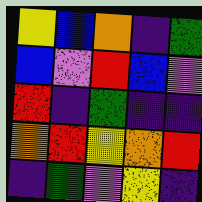[["yellow", "blue", "orange", "indigo", "green"], ["blue", "violet", "red", "blue", "violet"], ["red", "indigo", "green", "indigo", "indigo"], ["orange", "red", "yellow", "orange", "red"], ["indigo", "green", "violet", "yellow", "indigo"]]